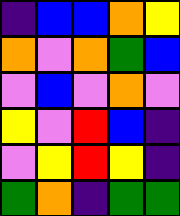[["indigo", "blue", "blue", "orange", "yellow"], ["orange", "violet", "orange", "green", "blue"], ["violet", "blue", "violet", "orange", "violet"], ["yellow", "violet", "red", "blue", "indigo"], ["violet", "yellow", "red", "yellow", "indigo"], ["green", "orange", "indigo", "green", "green"]]